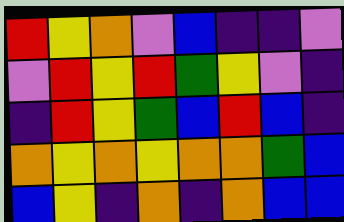[["red", "yellow", "orange", "violet", "blue", "indigo", "indigo", "violet"], ["violet", "red", "yellow", "red", "green", "yellow", "violet", "indigo"], ["indigo", "red", "yellow", "green", "blue", "red", "blue", "indigo"], ["orange", "yellow", "orange", "yellow", "orange", "orange", "green", "blue"], ["blue", "yellow", "indigo", "orange", "indigo", "orange", "blue", "blue"]]